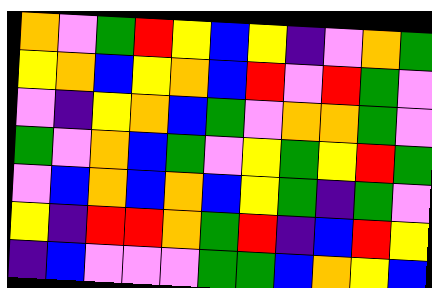[["orange", "violet", "green", "red", "yellow", "blue", "yellow", "indigo", "violet", "orange", "green"], ["yellow", "orange", "blue", "yellow", "orange", "blue", "red", "violet", "red", "green", "violet"], ["violet", "indigo", "yellow", "orange", "blue", "green", "violet", "orange", "orange", "green", "violet"], ["green", "violet", "orange", "blue", "green", "violet", "yellow", "green", "yellow", "red", "green"], ["violet", "blue", "orange", "blue", "orange", "blue", "yellow", "green", "indigo", "green", "violet"], ["yellow", "indigo", "red", "red", "orange", "green", "red", "indigo", "blue", "red", "yellow"], ["indigo", "blue", "violet", "violet", "violet", "green", "green", "blue", "orange", "yellow", "blue"]]